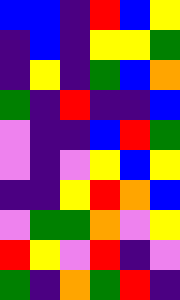[["blue", "blue", "indigo", "red", "blue", "yellow"], ["indigo", "blue", "indigo", "yellow", "yellow", "green"], ["indigo", "yellow", "indigo", "green", "blue", "orange"], ["green", "indigo", "red", "indigo", "indigo", "blue"], ["violet", "indigo", "indigo", "blue", "red", "green"], ["violet", "indigo", "violet", "yellow", "blue", "yellow"], ["indigo", "indigo", "yellow", "red", "orange", "blue"], ["violet", "green", "green", "orange", "violet", "yellow"], ["red", "yellow", "violet", "red", "indigo", "violet"], ["green", "indigo", "orange", "green", "red", "indigo"]]